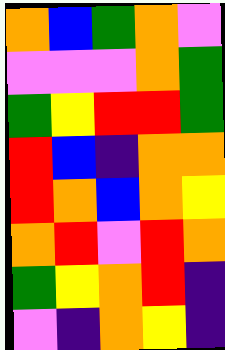[["orange", "blue", "green", "orange", "violet"], ["violet", "violet", "violet", "orange", "green"], ["green", "yellow", "red", "red", "green"], ["red", "blue", "indigo", "orange", "orange"], ["red", "orange", "blue", "orange", "yellow"], ["orange", "red", "violet", "red", "orange"], ["green", "yellow", "orange", "red", "indigo"], ["violet", "indigo", "orange", "yellow", "indigo"]]